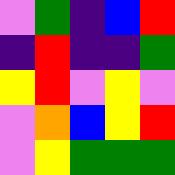[["violet", "green", "indigo", "blue", "red"], ["indigo", "red", "indigo", "indigo", "green"], ["yellow", "red", "violet", "yellow", "violet"], ["violet", "orange", "blue", "yellow", "red"], ["violet", "yellow", "green", "green", "green"]]